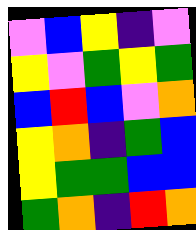[["violet", "blue", "yellow", "indigo", "violet"], ["yellow", "violet", "green", "yellow", "green"], ["blue", "red", "blue", "violet", "orange"], ["yellow", "orange", "indigo", "green", "blue"], ["yellow", "green", "green", "blue", "blue"], ["green", "orange", "indigo", "red", "orange"]]